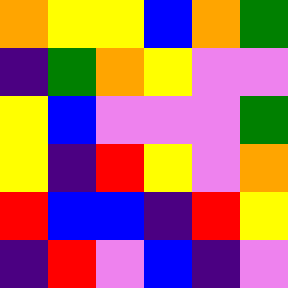[["orange", "yellow", "yellow", "blue", "orange", "green"], ["indigo", "green", "orange", "yellow", "violet", "violet"], ["yellow", "blue", "violet", "violet", "violet", "green"], ["yellow", "indigo", "red", "yellow", "violet", "orange"], ["red", "blue", "blue", "indigo", "red", "yellow"], ["indigo", "red", "violet", "blue", "indigo", "violet"]]